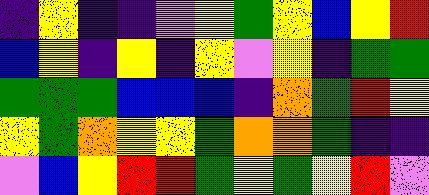[["indigo", "yellow", "indigo", "indigo", "violet", "yellow", "green", "yellow", "blue", "yellow", "red"], ["blue", "yellow", "indigo", "yellow", "indigo", "yellow", "violet", "yellow", "indigo", "green", "green"], ["green", "green", "green", "blue", "blue", "blue", "indigo", "orange", "green", "red", "yellow"], ["yellow", "green", "orange", "yellow", "yellow", "green", "orange", "orange", "green", "indigo", "indigo"], ["violet", "blue", "yellow", "red", "red", "green", "yellow", "green", "yellow", "red", "violet"]]